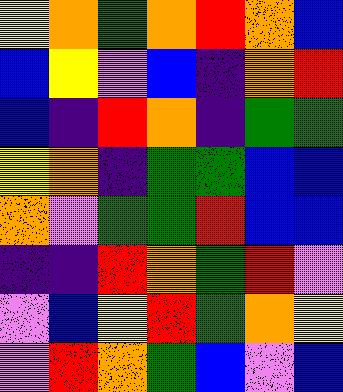[["yellow", "orange", "green", "orange", "red", "orange", "blue"], ["blue", "yellow", "violet", "blue", "indigo", "orange", "red"], ["blue", "indigo", "red", "orange", "indigo", "green", "green"], ["yellow", "orange", "indigo", "green", "green", "blue", "blue"], ["orange", "violet", "green", "green", "red", "blue", "blue"], ["indigo", "indigo", "red", "orange", "green", "red", "violet"], ["violet", "blue", "yellow", "red", "green", "orange", "yellow"], ["violet", "red", "orange", "green", "blue", "violet", "blue"]]